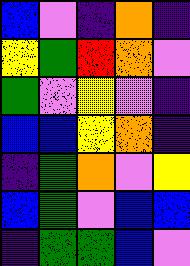[["blue", "violet", "indigo", "orange", "indigo"], ["yellow", "green", "red", "orange", "violet"], ["green", "violet", "yellow", "violet", "indigo"], ["blue", "blue", "yellow", "orange", "indigo"], ["indigo", "green", "orange", "violet", "yellow"], ["blue", "green", "violet", "blue", "blue"], ["indigo", "green", "green", "blue", "violet"]]